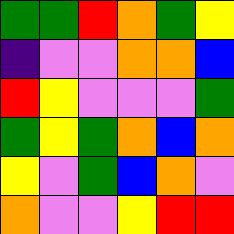[["green", "green", "red", "orange", "green", "yellow"], ["indigo", "violet", "violet", "orange", "orange", "blue"], ["red", "yellow", "violet", "violet", "violet", "green"], ["green", "yellow", "green", "orange", "blue", "orange"], ["yellow", "violet", "green", "blue", "orange", "violet"], ["orange", "violet", "violet", "yellow", "red", "red"]]